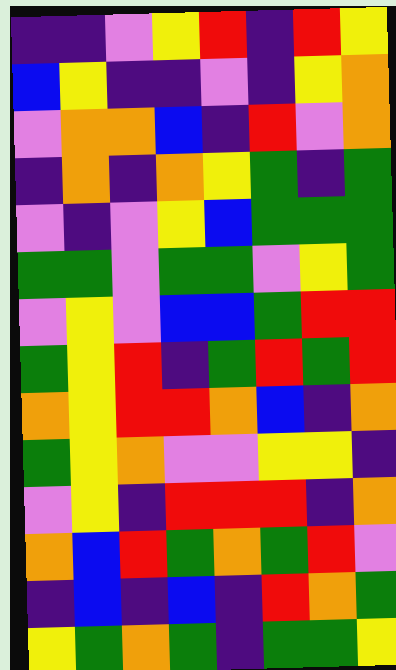[["indigo", "indigo", "violet", "yellow", "red", "indigo", "red", "yellow"], ["blue", "yellow", "indigo", "indigo", "violet", "indigo", "yellow", "orange"], ["violet", "orange", "orange", "blue", "indigo", "red", "violet", "orange"], ["indigo", "orange", "indigo", "orange", "yellow", "green", "indigo", "green"], ["violet", "indigo", "violet", "yellow", "blue", "green", "green", "green"], ["green", "green", "violet", "green", "green", "violet", "yellow", "green"], ["violet", "yellow", "violet", "blue", "blue", "green", "red", "red"], ["green", "yellow", "red", "indigo", "green", "red", "green", "red"], ["orange", "yellow", "red", "red", "orange", "blue", "indigo", "orange"], ["green", "yellow", "orange", "violet", "violet", "yellow", "yellow", "indigo"], ["violet", "yellow", "indigo", "red", "red", "red", "indigo", "orange"], ["orange", "blue", "red", "green", "orange", "green", "red", "violet"], ["indigo", "blue", "indigo", "blue", "indigo", "red", "orange", "green"], ["yellow", "green", "orange", "green", "indigo", "green", "green", "yellow"]]